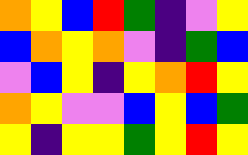[["orange", "yellow", "blue", "red", "green", "indigo", "violet", "yellow"], ["blue", "orange", "yellow", "orange", "violet", "indigo", "green", "blue"], ["violet", "blue", "yellow", "indigo", "yellow", "orange", "red", "yellow"], ["orange", "yellow", "violet", "violet", "blue", "yellow", "blue", "green"], ["yellow", "indigo", "yellow", "yellow", "green", "yellow", "red", "yellow"]]